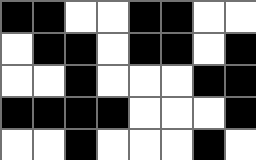[["black", "black", "white", "white", "black", "black", "white", "white"], ["white", "black", "black", "white", "black", "black", "white", "black"], ["white", "white", "black", "white", "white", "white", "black", "black"], ["black", "black", "black", "black", "white", "white", "white", "black"], ["white", "white", "black", "white", "white", "white", "black", "white"]]